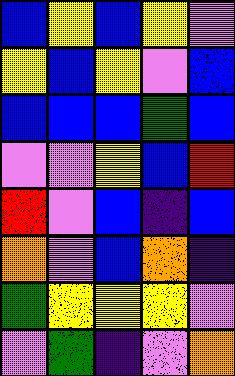[["blue", "yellow", "blue", "yellow", "violet"], ["yellow", "blue", "yellow", "violet", "blue"], ["blue", "blue", "blue", "green", "blue"], ["violet", "violet", "yellow", "blue", "red"], ["red", "violet", "blue", "indigo", "blue"], ["orange", "violet", "blue", "orange", "indigo"], ["green", "yellow", "yellow", "yellow", "violet"], ["violet", "green", "indigo", "violet", "orange"]]